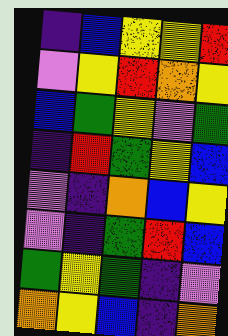[["indigo", "blue", "yellow", "yellow", "red"], ["violet", "yellow", "red", "orange", "yellow"], ["blue", "green", "yellow", "violet", "green"], ["indigo", "red", "green", "yellow", "blue"], ["violet", "indigo", "orange", "blue", "yellow"], ["violet", "indigo", "green", "red", "blue"], ["green", "yellow", "green", "indigo", "violet"], ["orange", "yellow", "blue", "indigo", "orange"]]